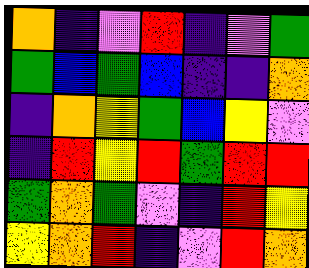[["orange", "indigo", "violet", "red", "indigo", "violet", "green"], ["green", "blue", "green", "blue", "indigo", "indigo", "orange"], ["indigo", "orange", "yellow", "green", "blue", "yellow", "violet"], ["indigo", "red", "yellow", "red", "green", "red", "red"], ["green", "orange", "green", "violet", "indigo", "red", "yellow"], ["yellow", "orange", "red", "indigo", "violet", "red", "orange"]]